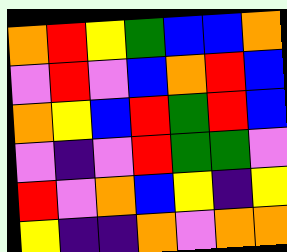[["orange", "red", "yellow", "green", "blue", "blue", "orange"], ["violet", "red", "violet", "blue", "orange", "red", "blue"], ["orange", "yellow", "blue", "red", "green", "red", "blue"], ["violet", "indigo", "violet", "red", "green", "green", "violet"], ["red", "violet", "orange", "blue", "yellow", "indigo", "yellow"], ["yellow", "indigo", "indigo", "orange", "violet", "orange", "orange"]]